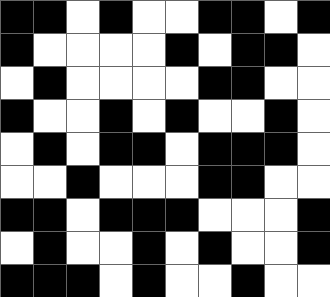[["black", "black", "white", "black", "white", "white", "black", "black", "white", "black"], ["black", "white", "white", "white", "white", "black", "white", "black", "black", "white"], ["white", "black", "white", "white", "white", "white", "black", "black", "white", "white"], ["black", "white", "white", "black", "white", "black", "white", "white", "black", "white"], ["white", "black", "white", "black", "black", "white", "black", "black", "black", "white"], ["white", "white", "black", "white", "white", "white", "black", "black", "white", "white"], ["black", "black", "white", "black", "black", "black", "white", "white", "white", "black"], ["white", "black", "white", "white", "black", "white", "black", "white", "white", "black"], ["black", "black", "black", "white", "black", "white", "white", "black", "white", "white"]]